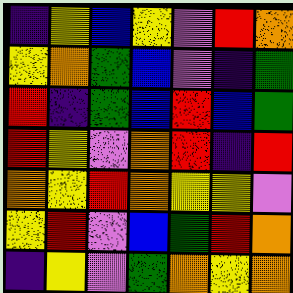[["indigo", "yellow", "blue", "yellow", "violet", "red", "orange"], ["yellow", "orange", "green", "blue", "violet", "indigo", "green"], ["red", "indigo", "green", "blue", "red", "blue", "green"], ["red", "yellow", "violet", "orange", "red", "indigo", "red"], ["orange", "yellow", "red", "orange", "yellow", "yellow", "violet"], ["yellow", "red", "violet", "blue", "green", "red", "orange"], ["indigo", "yellow", "violet", "green", "orange", "yellow", "orange"]]